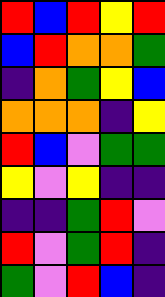[["red", "blue", "red", "yellow", "red"], ["blue", "red", "orange", "orange", "green"], ["indigo", "orange", "green", "yellow", "blue"], ["orange", "orange", "orange", "indigo", "yellow"], ["red", "blue", "violet", "green", "green"], ["yellow", "violet", "yellow", "indigo", "indigo"], ["indigo", "indigo", "green", "red", "violet"], ["red", "violet", "green", "red", "indigo"], ["green", "violet", "red", "blue", "indigo"]]